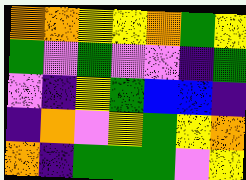[["orange", "orange", "yellow", "yellow", "orange", "green", "yellow"], ["green", "violet", "green", "violet", "violet", "indigo", "green"], ["violet", "indigo", "yellow", "green", "blue", "blue", "indigo"], ["indigo", "orange", "violet", "yellow", "green", "yellow", "orange"], ["orange", "indigo", "green", "green", "green", "violet", "yellow"]]